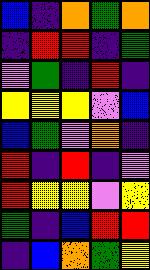[["blue", "indigo", "orange", "green", "orange"], ["indigo", "red", "red", "indigo", "green"], ["violet", "green", "indigo", "red", "indigo"], ["yellow", "yellow", "yellow", "violet", "blue"], ["blue", "green", "violet", "orange", "indigo"], ["red", "indigo", "red", "indigo", "violet"], ["red", "yellow", "yellow", "violet", "yellow"], ["green", "indigo", "blue", "red", "red"], ["indigo", "blue", "orange", "green", "yellow"]]